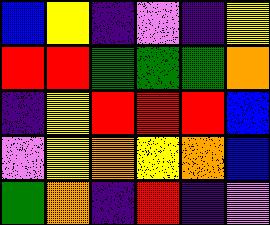[["blue", "yellow", "indigo", "violet", "indigo", "yellow"], ["red", "red", "green", "green", "green", "orange"], ["indigo", "yellow", "red", "red", "red", "blue"], ["violet", "yellow", "orange", "yellow", "orange", "blue"], ["green", "orange", "indigo", "red", "indigo", "violet"]]